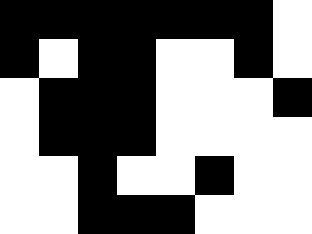[["black", "black", "black", "black", "black", "black", "black", "white"], ["black", "white", "black", "black", "white", "white", "black", "white"], ["white", "black", "black", "black", "white", "white", "white", "black"], ["white", "black", "black", "black", "white", "white", "white", "white"], ["white", "white", "black", "white", "white", "black", "white", "white"], ["white", "white", "black", "black", "black", "white", "white", "white"]]